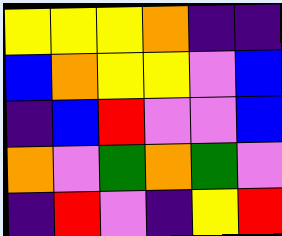[["yellow", "yellow", "yellow", "orange", "indigo", "indigo"], ["blue", "orange", "yellow", "yellow", "violet", "blue"], ["indigo", "blue", "red", "violet", "violet", "blue"], ["orange", "violet", "green", "orange", "green", "violet"], ["indigo", "red", "violet", "indigo", "yellow", "red"]]